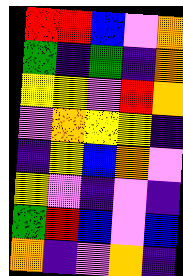[["red", "red", "blue", "violet", "orange"], ["green", "indigo", "green", "indigo", "orange"], ["yellow", "yellow", "violet", "red", "orange"], ["violet", "orange", "yellow", "yellow", "indigo"], ["indigo", "yellow", "blue", "orange", "violet"], ["yellow", "violet", "indigo", "violet", "indigo"], ["green", "red", "blue", "violet", "blue"], ["orange", "indigo", "violet", "orange", "indigo"]]